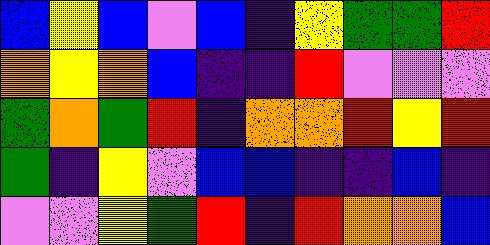[["blue", "yellow", "blue", "violet", "blue", "indigo", "yellow", "green", "green", "red"], ["orange", "yellow", "orange", "blue", "indigo", "indigo", "red", "violet", "violet", "violet"], ["green", "orange", "green", "red", "indigo", "orange", "orange", "red", "yellow", "red"], ["green", "indigo", "yellow", "violet", "blue", "blue", "indigo", "indigo", "blue", "indigo"], ["violet", "violet", "yellow", "green", "red", "indigo", "red", "orange", "orange", "blue"]]